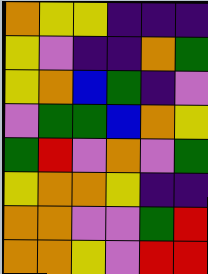[["orange", "yellow", "yellow", "indigo", "indigo", "indigo"], ["yellow", "violet", "indigo", "indigo", "orange", "green"], ["yellow", "orange", "blue", "green", "indigo", "violet"], ["violet", "green", "green", "blue", "orange", "yellow"], ["green", "red", "violet", "orange", "violet", "green"], ["yellow", "orange", "orange", "yellow", "indigo", "indigo"], ["orange", "orange", "violet", "violet", "green", "red"], ["orange", "orange", "yellow", "violet", "red", "red"]]